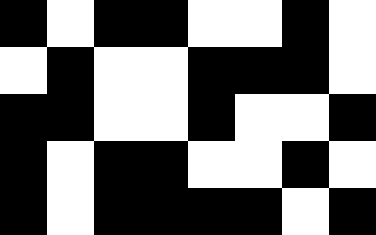[["black", "white", "black", "black", "white", "white", "black", "white"], ["white", "black", "white", "white", "black", "black", "black", "white"], ["black", "black", "white", "white", "black", "white", "white", "black"], ["black", "white", "black", "black", "white", "white", "black", "white"], ["black", "white", "black", "black", "black", "black", "white", "black"]]